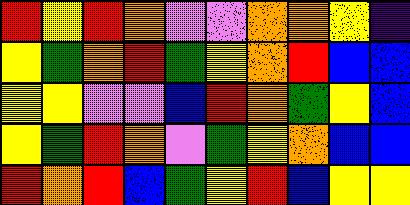[["red", "yellow", "red", "orange", "violet", "violet", "orange", "orange", "yellow", "indigo"], ["yellow", "green", "orange", "red", "green", "yellow", "orange", "red", "blue", "blue"], ["yellow", "yellow", "violet", "violet", "blue", "red", "orange", "green", "yellow", "blue"], ["yellow", "green", "red", "orange", "violet", "green", "yellow", "orange", "blue", "blue"], ["red", "orange", "red", "blue", "green", "yellow", "red", "blue", "yellow", "yellow"]]